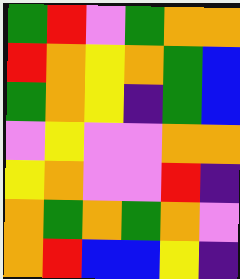[["green", "red", "violet", "green", "orange", "orange"], ["red", "orange", "yellow", "orange", "green", "blue"], ["green", "orange", "yellow", "indigo", "green", "blue"], ["violet", "yellow", "violet", "violet", "orange", "orange"], ["yellow", "orange", "violet", "violet", "red", "indigo"], ["orange", "green", "orange", "green", "orange", "violet"], ["orange", "red", "blue", "blue", "yellow", "indigo"]]